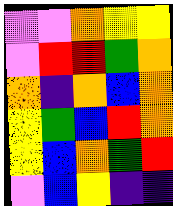[["violet", "violet", "orange", "yellow", "yellow"], ["violet", "red", "red", "green", "orange"], ["orange", "indigo", "orange", "blue", "orange"], ["yellow", "green", "blue", "red", "orange"], ["yellow", "blue", "orange", "green", "red"], ["violet", "blue", "yellow", "indigo", "indigo"]]